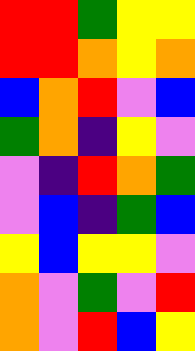[["red", "red", "green", "yellow", "yellow"], ["red", "red", "orange", "yellow", "orange"], ["blue", "orange", "red", "violet", "blue"], ["green", "orange", "indigo", "yellow", "violet"], ["violet", "indigo", "red", "orange", "green"], ["violet", "blue", "indigo", "green", "blue"], ["yellow", "blue", "yellow", "yellow", "violet"], ["orange", "violet", "green", "violet", "red"], ["orange", "violet", "red", "blue", "yellow"]]